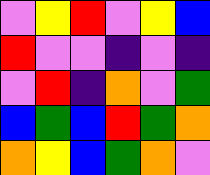[["violet", "yellow", "red", "violet", "yellow", "blue"], ["red", "violet", "violet", "indigo", "violet", "indigo"], ["violet", "red", "indigo", "orange", "violet", "green"], ["blue", "green", "blue", "red", "green", "orange"], ["orange", "yellow", "blue", "green", "orange", "violet"]]